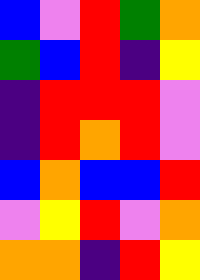[["blue", "violet", "red", "green", "orange"], ["green", "blue", "red", "indigo", "yellow"], ["indigo", "red", "red", "red", "violet"], ["indigo", "red", "orange", "red", "violet"], ["blue", "orange", "blue", "blue", "red"], ["violet", "yellow", "red", "violet", "orange"], ["orange", "orange", "indigo", "red", "yellow"]]